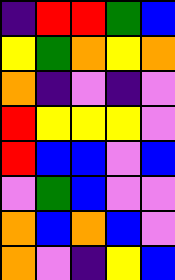[["indigo", "red", "red", "green", "blue"], ["yellow", "green", "orange", "yellow", "orange"], ["orange", "indigo", "violet", "indigo", "violet"], ["red", "yellow", "yellow", "yellow", "violet"], ["red", "blue", "blue", "violet", "blue"], ["violet", "green", "blue", "violet", "violet"], ["orange", "blue", "orange", "blue", "violet"], ["orange", "violet", "indigo", "yellow", "blue"]]